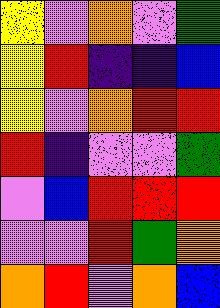[["yellow", "violet", "orange", "violet", "green"], ["yellow", "red", "indigo", "indigo", "blue"], ["yellow", "violet", "orange", "red", "red"], ["red", "indigo", "violet", "violet", "green"], ["violet", "blue", "red", "red", "red"], ["violet", "violet", "red", "green", "orange"], ["orange", "red", "violet", "orange", "blue"]]